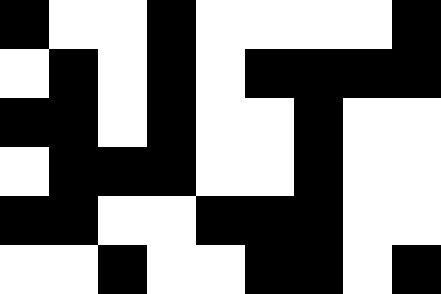[["black", "white", "white", "black", "white", "white", "white", "white", "black"], ["white", "black", "white", "black", "white", "black", "black", "black", "black"], ["black", "black", "white", "black", "white", "white", "black", "white", "white"], ["white", "black", "black", "black", "white", "white", "black", "white", "white"], ["black", "black", "white", "white", "black", "black", "black", "white", "white"], ["white", "white", "black", "white", "white", "black", "black", "white", "black"]]